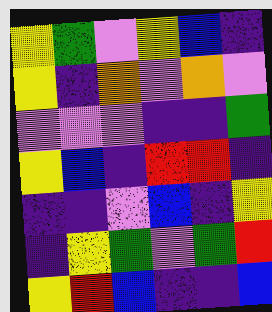[["yellow", "green", "violet", "yellow", "blue", "indigo"], ["yellow", "indigo", "orange", "violet", "orange", "violet"], ["violet", "violet", "violet", "indigo", "indigo", "green"], ["yellow", "blue", "indigo", "red", "red", "indigo"], ["indigo", "indigo", "violet", "blue", "indigo", "yellow"], ["indigo", "yellow", "green", "violet", "green", "red"], ["yellow", "red", "blue", "indigo", "indigo", "blue"]]